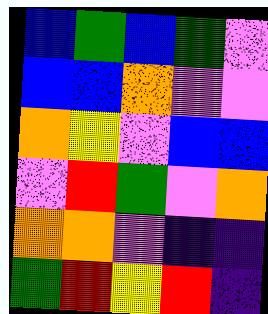[["blue", "green", "blue", "green", "violet"], ["blue", "blue", "orange", "violet", "violet"], ["orange", "yellow", "violet", "blue", "blue"], ["violet", "red", "green", "violet", "orange"], ["orange", "orange", "violet", "indigo", "indigo"], ["green", "red", "yellow", "red", "indigo"]]